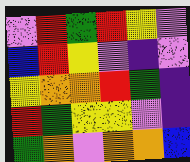[["violet", "red", "green", "red", "yellow", "violet"], ["blue", "red", "yellow", "violet", "indigo", "violet"], ["yellow", "orange", "orange", "red", "green", "indigo"], ["red", "green", "yellow", "yellow", "violet", "indigo"], ["green", "orange", "violet", "orange", "orange", "blue"]]